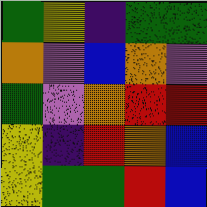[["green", "yellow", "indigo", "green", "green"], ["orange", "violet", "blue", "orange", "violet"], ["green", "violet", "orange", "red", "red"], ["yellow", "indigo", "red", "orange", "blue"], ["yellow", "green", "green", "red", "blue"]]